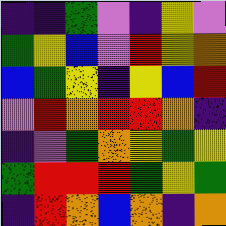[["indigo", "indigo", "green", "violet", "indigo", "yellow", "violet"], ["green", "yellow", "blue", "violet", "red", "yellow", "orange"], ["blue", "green", "yellow", "indigo", "yellow", "blue", "red"], ["violet", "red", "orange", "red", "red", "orange", "indigo"], ["indigo", "violet", "green", "orange", "yellow", "green", "yellow"], ["green", "red", "red", "red", "green", "yellow", "green"], ["indigo", "red", "orange", "blue", "orange", "indigo", "orange"]]